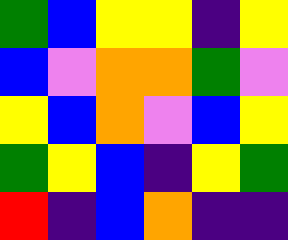[["green", "blue", "yellow", "yellow", "indigo", "yellow"], ["blue", "violet", "orange", "orange", "green", "violet"], ["yellow", "blue", "orange", "violet", "blue", "yellow"], ["green", "yellow", "blue", "indigo", "yellow", "green"], ["red", "indigo", "blue", "orange", "indigo", "indigo"]]